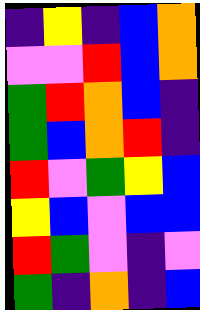[["indigo", "yellow", "indigo", "blue", "orange"], ["violet", "violet", "red", "blue", "orange"], ["green", "red", "orange", "blue", "indigo"], ["green", "blue", "orange", "red", "indigo"], ["red", "violet", "green", "yellow", "blue"], ["yellow", "blue", "violet", "blue", "blue"], ["red", "green", "violet", "indigo", "violet"], ["green", "indigo", "orange", "indigo", "blue"]]